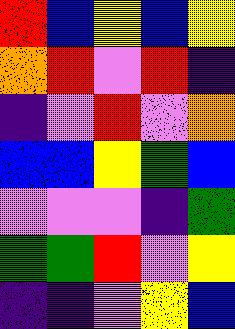[["red", "blue", "yellow", "blue", "yellow"], ["orange", "red", "violet", "red", "indigo"], ["indigo", "violet", "red", "violet", "orange"], ["blue", "blue", "yellow", "green", "blue"], ["violet", "violet", "violet", "indigo", "green"], ["green", "green", "red", "violet", "yellow"], ["indigo", "indigo", "violet", "yellow", "blue"]]